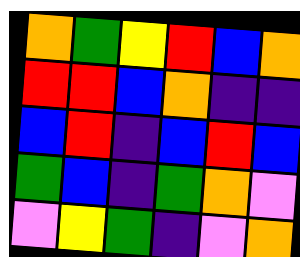[["orange", "green", "yellow", "red", "blue", "orange"], ["red", "red", "blue", "orange", "indigo", "indigo"], ["blue", "red", "indigo", "blue", "red", "blue"], ["green", "blue", "indigo", "green", "orange", "violet"], ["violet", "yellow", "green", "indigo", "violet", "orange"]]